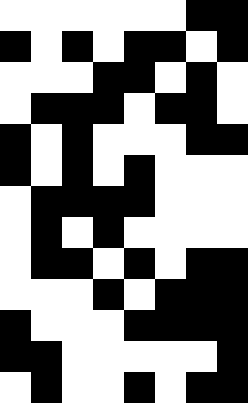[["white", "white", "white", "white", "white", "white", "black", "black"], ["black", "white", "black", "white", "black", "black", "white", "black"], ["white", "white", "white", "black", "black", "white", "black", "white"], ["white", "black", "black", "black", "white", "black", "black", "white"], ["black", "white", "black", "white", "white", "white", "black", "black"], ["black", "white", "black", "white", "black", "white", "white", "white"], ["white", "black", "black", "black", "black", "white", "white", "white"], ["white", "black", "white", "black", "white", "white", "white", "white"], ["white", "black", "black", "white", "black", "white", "black", "black"], ["white", "white", "white", "black", "white", "black", "black", "black"], ["black", "white", "white", "white", "black", "black", "black", "black"], ["black", "black", "white", "white", "white", "white", "white", "black"], ["white", "black", "white", "white", "black", "white", "black", "black"]]